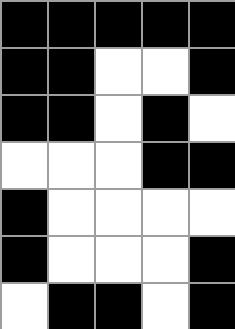[["black", "black", "black", "black", "black"], ["black", "black", "white", "white", "black"], ["black", "black", "white", "black", "white"], ["white", "white", "white", "black", "black"], ["black", "white", "white", "white", "white"], ["black", "white", "white", "white", "black"], ["white", "black", "black", "white", "black"]]